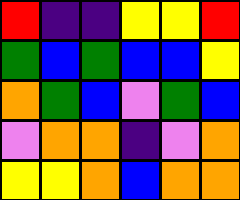[["red", "indigo", "indigo", "yellow", "yellow", "red"], ["green", "blue", "green", "blue", "blue", "yellow"], ["orange", "green", "blue", "violet", "green", "blue"], ["violet", "orange", "orange", "indigo", "violet", "orange"], ["yellow", "yellow", "orange", "blue", "orange", "orange"]]